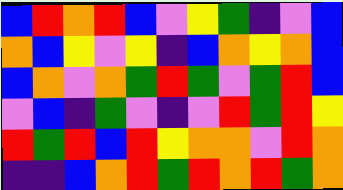[["blue", "red", "orange", "red", "blue", "violet", "yellow", "green", "indigo", "violet", "blue"], ["orange", "blue", "yellow", "violet", "yellow", "indigo", "blue", "orange", "yellow", "orange", "blue"], ["blue", "orange", "violet", "orange", "green", "red", "green", "violet", "green", "red", "blue"], ["violet", "blue", "indigo", "green", "violet", "indigo", "violet", "red", "green", "red", "yellow"], ["red", "green", "red", "blue", "red", "yellow", "orange", "orange", "violet", "red", "orange"], ["indigo", "indigo", "blue", "orange", "red", "green", "red", "orange", "red", "green", "orange"]]